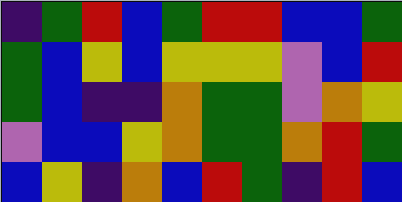[["indigo", "green", "red", "blue", "green", "red", "red", "blue", "blue", "green"], ["green", "blue", "yellow", "blue", "yellow", "yellow", "yellow", "violet", "blue", "red"], ["green", "blue", "indigo", "indigo", "orange", "green", "green", "violet", "orange", "yellow"], ["violet", "blue", "blue", "yellow", "orange", "green", "green", "orange", "red", "green"], ["blue", "yellow", "indigo", "orange", "blue", "red", "green", "indigo", "red", "blue"]]